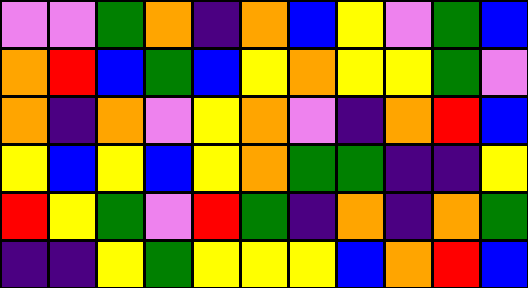[["violet", "violet", "green", "orange", "indigo", "orange", "blue", "yellow", "violet", "green", "blue"], ["orange", "red", "blue", "green", "blue", "yellow", "orange", "yellow", "yellow", "green", "violet"], ["orange", "indigo", "orange", "violet", "yellow", "orange", "violet", "indigo", "orange", "red", "blue"], ["yellow", "blue", "yellow", "blue", "yellow", "orange", "green", "green", "indigo", "indigo", "yellow"], ["red", "yellow", "green", "violet", "red", "green", "indigo", "orange", "indigo", "orange", "green"], ["indigo", "indigo", "yellow", "green", "yellow", "yellow", "yellow", "blue", "orange", "red", "blue"]]